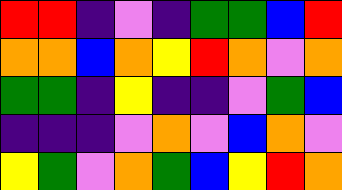[["red", "red", "indigo", "violet", "indigo", "green", "green", "blue", "red"], ["orange", "orange", "blue", "orange", "yellow", "red", "orange", "violet", "orange"], ["green", "green", "indigo", "yellow", "indigo", "indigo", "violet", "green", "blue"], ["indigo", "indigo", "indigo", "violet", "orange", "violet", "blue", "orange", "violet"], ["yellow", "green", "violet", "orange", "green", "blue", "yellow", "red", "orange"]]